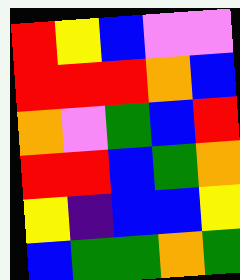[["red", "yellow", "blue", "violet", "violet"], ["red", "red", "red", "orange", "blue"], ["orange", "violet", "green", "blue", "red"], ["red", "red", "blue", "green", "orange"], ["yellow", "indigo", "blue", "blue", "yellow"], ["blue", "green", "green", "orange", "green"]]